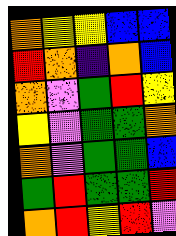[["orange", "yellow", "yellow", "blue", "blue"], ["red", "orange", "indigo", "orange", "blue"], ["orange", "violet", "green", "red", "yellow"], ["yellow", "violet", "green", "green", "orange"], ["orange", "violet", "green", "green", "blue"], ["green", "red", "green", "green", "red"], ["orange", "red", "yellow", "red", "violet"]]